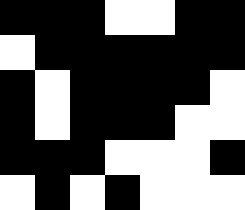[["black", "black", "black", "white", "white", "black", "black"], ["white", "black", "black", "black", "black", "black", "black"], ["black", "white", "black", "black", "black", "black", "white"], ["black", "white", "black", "black", "black", "white", "white"], ["black", "black", "black", "white", "white", "white", "black"], ["white", "black", "white", "black", "white", "white", "white"]]